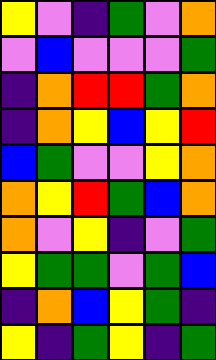[["yellow", "violet", "indigo", "green", "violet", "orange"], ["violet", "blue", "violet", "violet", "violet", "green"], ["indigo", "orange", "red", "red", "green", "orange"], ["indigo", "orange", "yellow", "blue", "yellow", "red"], ["blue", "green", "violet", "violet", "yellow", "orange"], ["orange", "yellow", "red", "green", "blue", "orange"], ["orange", "violet", "yellow", "indigo", "violet", "green"], ["yellow", "green", "green", "violet", "green", "blue"], ["indigo", "orange", "blue", "yellow", "green", "indigo"], ["yellow", "indigo", "green", "yellow", "indigo", "green"]]